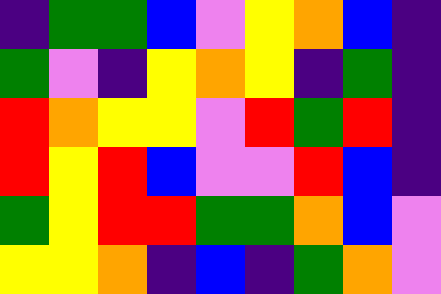[["indigo", "green", "green", "blue", "violet", "yellow", "orange", "blue", "indigo"], ["green", "violet", "indigo", "yellow", "orange", "yellow", "indigo", "green", "indigo"], ["red", "orange", "yellow", "yellow", "violet", "red", "green", "red", "indigo"], ["red", "yellow", "red", "blue", "violet", "violet", "red", "blue", "indigo"], ["green", "yellow", "red", "red", "green", "green", "orange", "blue", "violet"], ["yellow", "yellow", "orange", "indigo", "blue", "indigo", "green", "orange", "violet"]]